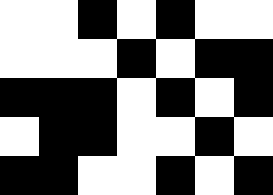[["white", "white", "black", "white", "black", "white", "white"], ["white", "white", "white", "black", "white", "black", "black"], ["black", "black", "black", "white", "black", "white", "black"], ["white", "black", "black", "white", "white", "black", "white"], ["black", "black", "white", "white", "black", "white", "black"]]